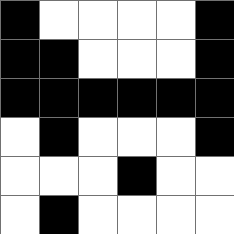[["black", "white", "white", "white", "white", "black"], ["black", "black", "white", "white", "white", "black"], ["black", "black", "black", "black", "black", "black"], ["white", "black", "white", "white", "white", "black"], ["white", "white", "white", "black", "white", "white"], ["white", "black", "white", "white", "white", "white"]]